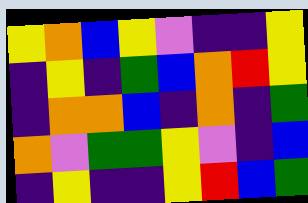[["yellow", "orange", "blue", "yellow", "violet", "indigo", "indigo", "yellow"], ["indigo", "yellow", "indigo", "green", "blue", "orange", "red", "yellow"], ["indigo", "orange", "orange", "blue", "indigo", "orange", "indigo", "green"], ["orange", "violet", "green", "green", "yellow", "violet", "indigo", "blue"], ["indigo", "yellow", "indigo", "indigo", "yellow", "red", "blue", "green"]]